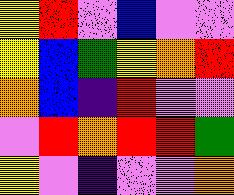[["yellow", "red", "violet", "blue", "violet", "violet"], ["yellow", "blue", "green", "yellow", "orange", "red"], ["orange", "blue", "indigo", "red", "violet", "violet"], ["violet", "red", "orange", "red", "red", "green"], ["yellow", "violet", "indigo", "violet", "violet", "orange"]]